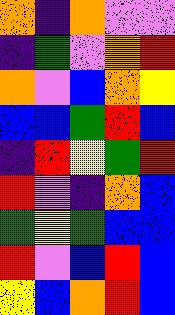[["orange", "indigo", "orange", "violet", "violet"], ["indigo", "green", "violet", "orange", "red"], ["orange", "violet", "blue", "orange", "yellow"], ["blue", "blue", "green", "red", "blue"], ["indigo", "red", "yellow", "green", "red"], ["red", "violet", "indigo", "orange", "blue"], ["green", "yellow", "green", "blue", "blue"], ["red", "violet", "blue", "red", "blue"], ["yellow", "blue", "orange", "red", "blue"]]